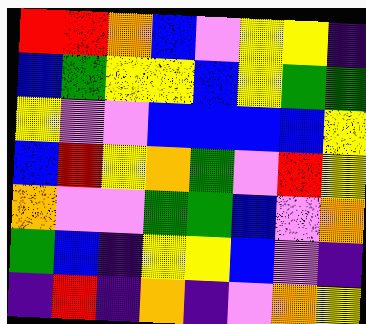[["red", "red", "orange", "blue", "violet", "yellow", "yellow", "indigo"], ["blue", "green", "yellow", "yellow", "blue", "yellow", "green", "green"], ["yellow", "violet", "violet", "blue", "blue", "blue", "blue", "yellow"], ["blue", "red", "yellow", "orange", "green", "violet", "red", "yellow"], ["orange", "violet", "violet", "green", "green", "blue", "violet", "orange"], ["green", "blue", "indigo", "yellow", "yellow", "blue", "violet", "indigo"], ["indigo", "red", "indigo", "orange", "indigo", "violet", "orange", "yellow"]]